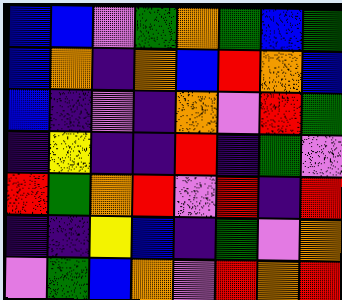[["blue", "blue", "violet", "green", "orange", "green", "blue", "green"], ["blue", "orange", "indigo", "orange", "blue", "red", "orange", "blue"], ["blue", "indigo", "violet", "indigo", "orange", "violet", "red", "green"], ["indigo", "yellow", "indigo", "indigo", "red", "indigo", "green", "violet"], ["red", "green", "orange", "red", "violet", "red", "indigo", "red"], ["indigo", "indigo", "yellow", "blue", "indigo", "green", "violet", "orange"], ["violet", "green", "blue", "orange", "violet", "red", "orange", "red"]]